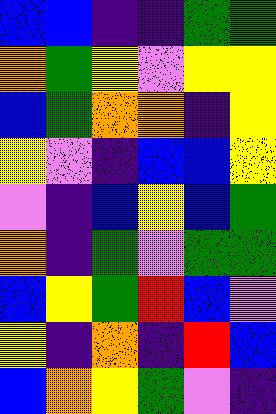[["blue", "blue", "indigo", "indigo", "green", "green"], ["orange", "green", "yellow", "violet", "yellow", "yellow"], ["blue", "green", "orange", "orange", "indigo", "yellow"], ["yellow", "violet", "indigo", "blue", "blue", "yellow"], ["violet", "indigo", "blue", "yellow", "blue", "green"], ["orange", "indigo", "green", "violet", "green", "green"], ["blue", "yellow", "green", "red", "blue", "violet"], ["yellow", "indigo", "orange", "indigo", "red", "blue"], ["blue", "orange", "yellow", "green", "violet", "indigo"]]